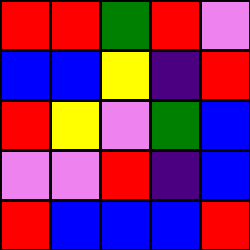[["red", "red", "green", "red", "violet"], ["blue", "blue", "yellow", "indigo", "red"], ["red", "yellow", "violet", "green", "blue"], ["violet", "violet", "red", "indigo", "blue"], ["red", "blue", "blue", "blue", "red"]]